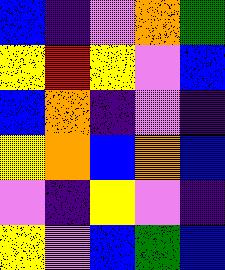[["blue", "indigo", "violet", "orange", "green"], ["yellow", "red", "yellow", "violet", "blue"], ["blue", "orange", "indigo", "violet", "indigo"], ["yellow", "orange", "blue", "orange", "blue"], ["violet", "indigo", "yellow", "violet", "indigo"], ["yellow", "violet", "blue", "green", "blue"]]